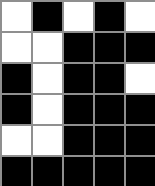[["white", "black", "white", "black", "white"], ["white", "white", "black", "black", "black"], ["black", "white", "black", "black", "white"], ["black", "white", "black", "black", "black"], ["white", "white", "black", "black", "black"], ["black", "black", "black", "black", "black"]]